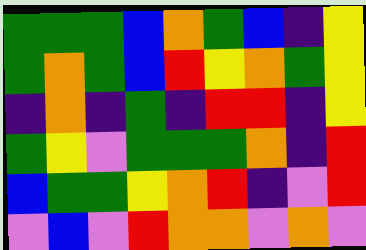[["green", "green", "green", "blue", "orange", "green", "blue", "indigo", "yellow"], ["green", "orange", "green", "blue", "red", "yellow", "orange", "green", "yellow"], ["indigo", "orange", "indigo", "green", "indigo", "red", "red", "indigo", "yellow"], ["green", "yellow", "violet", "green", "green", "green", "orange", "indigo", "red"], ["blue", "green", "green", "yellow", "orange", "red", "indigo", "violet", "red"], ["violet", "blue", "violet", "red", "orange", "orange", "violet", "orange", "violet"]]